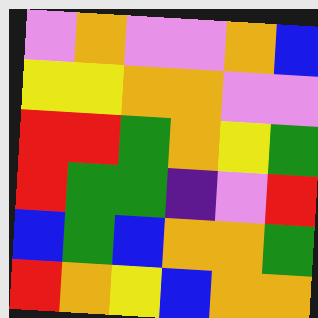[["violet", "orange", "violet", "violet", "orange", "blue"], ["yellow", "yellow", "orange", "orange", "violet", "violet"], ["red", "red", "green", "orange", "yellow", "green"], ["red", "green", "green", "indigo", "violet", "red"], ["blue", "green", "blue", "orange", "orange", "green"], ["red", "orange", "yellow", "blue", "orange", "orange"]]